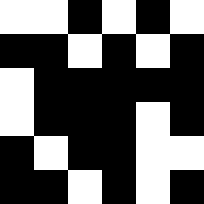[["white", "white", "black", "white", "black", "white"], ["black", "black", "white", "black", "white", "black"], ["white", "black", "black", "black", "black", "black"], ["white", "black", "black", "black", "white", "black"], ["black", "white", "black", "black", "white", "white"], ["black", "black", "white", "black", "white", "black"]]